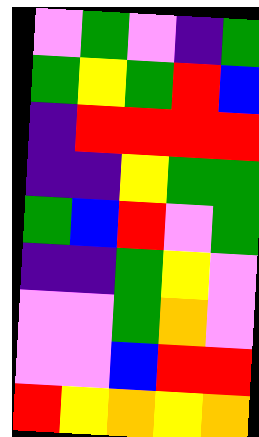[["violet", "green", "violet", "indigo", "green"], ["green", "yellow", "green", "red", "blue"], ["indigo", "red", "red", "red", "red"], ["indigo", "indigo", "yellow", "green", "green"], ["green", "blue", "red", "violet", "green"], ["indigo", "indigo", "green", "yellow", "violet"], ["violet", "violet", "green", "orange", "violet"], ["violet", "violet", "blue", "red", "red"], ["red", "yellow", "orange", "yellow", "orange"]]